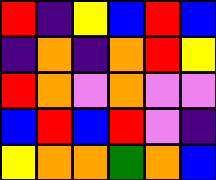[["red", "indigo", "yellow", "blue", "red", "blue"], ["indigo", "orange", "indigo", "orange", "red", "yellow"], ["red", "orange", "violet", "orange", "violet", "violet"], ["blue", "red", "blue", "red", "violet", "indigo"], ["yellow", "orange", "orange", "green", "orange", "blue"]]